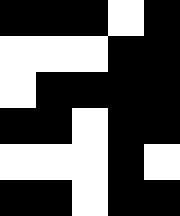[["black", "black", "black", "white", "black"], ["white", "white", "white", "black", "black"], ["white", "black", "black", "black", "black"], ["black", "black", "white", "black", "black"], ["white", "white", "white", "black", "white"], ["black", "black", "white", "black", "black"]]